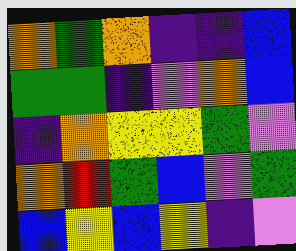[["orange", "green", "orange", "indigo", "indigo", "blue"], ["green", "green", "indigo", "violet", "orange", "blue"], ["indigo", "orange", "yellow", "yellow", "green", "violet"], ["orange", "red", "green", "blue", "violet", "green"], ["blue", "yellow", "blue", "yellow", "indigo", "violet"]]